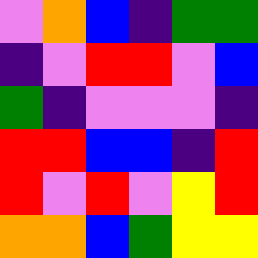[["violet", "orange", "blue", "indigo", "green", "green"], ["indigo", "violet", "red", "red", "violet", "blue"], ["green", "indigo", "violet", "violet", "violet", "indigo"], ["red", "red", "blue", "blue", "indigo", "red"], ["red", "violet", "red", "violet", "yellow", "red"], ["orange", "orange", "blue", "green", "yellow", "yellow"]]